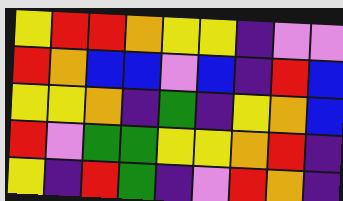[["yellow", "red", "red", "orange", "yellow", "yellow", "indigo", "violet", "violet"], ["red", "orange", "blue", "blue", "violet", "blue", "indigo", "red", "blue"], ["yellow", "yellow", "orange", "indigo", "green", "indigo", "yellow", "orange", "blue"], ["red", "violet", "green", "green", "yellow", "yellow", "orange", "red", "indigo"], ["yellow", "indigo", "red", "green", "indigo", "violet", "red", "orange", "indigo"]]